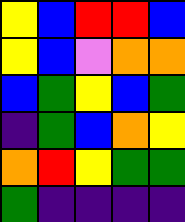[["yellow", "blue", "red", "red", "blue"], ["yellow", "blue", "violet", "orange", "orange"], ["blue", "green", "yellow", "blue", "green"], ["indigo", "green", "blue", "orange", "yellow"], ["orange", "red", "yellow", "green", "green"], ["green", "indigo", "indigo", "indigo", "indigo"]]